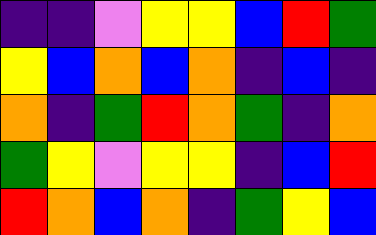[["indigo", "indigo", "violet", "yellow", "yellow", "blue", "red", "green"], ["yellow", "blue", "orange", "blue", "orange", "indigo", "blue", "indigo"], ["orange", "indigo", "green", "red", "orange", "green", "indigo", "orange"], ["green", "yellow", "violet", "yellow", "yellow", "indigo", "blue", "red"], ["red", "orange", "blue", "orange", "indigo", "green", "yellow", "blue"]]